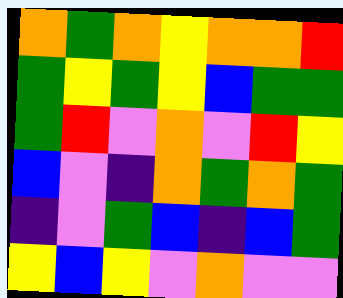[["orange", "green", "orange", "yellow", "orange", "orange", "red"], ["green", "yellow", "green", "yellow", "blue", "green", "green"], ["green", "red", "violet", "orange", "violet", "red", "yellow"], ["blue", "violet", "indigo", "orange", "green", "orange", "green"], ["indigo", "violet", "green", "blue", "indigo", "blue", "green"], ["yellow", "blue", "yellow", "violet", "orange", "violet", "violet"]]